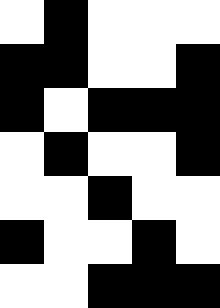[["white", "black", "white", "white", "white"], ["black", "black", "white", "white", "black"], ["black", "white", "black", "black", "black"], ["white", "black", "white", "white", "black"], ["white", "white", "black", "white", "white"], ["black", "white", "white", "black", "white"], ["white", "white", "black", "black", "black"]]